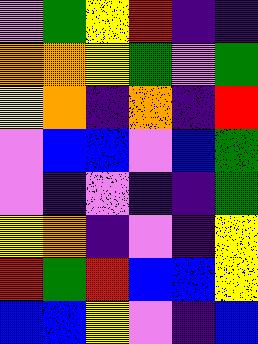[["violet", "green", "yellow", "red", "indigo", "indigo"], ["orange", "orange", "yellow", "green", "violet", "green"], ["yellow", "orange", "indigo", "orange", "indigo", "red"], ["violet", "blue", "blue", "violet", "blue", "green"], ["violet", "indigo", "violet", "indigo", "indigo", "green"], ["yellow", "orange", "indigo", "violet", "indigo", "yellow"], ["red", "green", "red", "blue", "blue", "yellow"], ["blue", "blue", "yellow", "violet", "indigo", "blue"]]